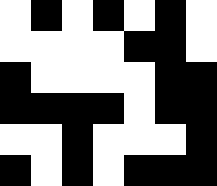[["white", "black", "white", "black", "white", "black", "white"], ["white", "white", "white", "white", "black", "black", "white"], ["black", "white", "white", "white", "white", "black", "black"], ["black", "black", "black", "black", "white", "black", "black"], ["white", "white", "black", "white", "white", "white", "black"], ["black", "white", "black", "white", "black", "black", "black"]]